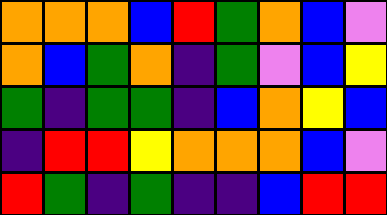[["orange", "orange", "orange", "blue", "red", "green", "orange", "blue", "violet"], ["orange", "blue", "green", "orange", "indigo", "green", "violet", "blue", "yellow"], ["green", "indigo", "green", "green", "indigo", "blue", "orange", "yellow", "blue"], ["indigo", "red", "red", "yellow", "orange", "orange", "orange", "blue", "violet"], ["red", "green", "indigo", "green", "indigo", "indigo", "blue", "red", "red"]]